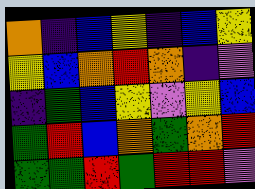[["orange", "indigo", "blue", "yellow", "indigo", "blue", "yellow"], ["yellow", "blue", "orange", "red", "orange", "indigo", "violet"], ["indigo", "green", "blue", "yellow", "violet", "yellow", "blue"], ["green", "red", "blue", "orange", "green", "orange", "red"], ["green", "green", "red", "green", "red", "red", "violet"]]